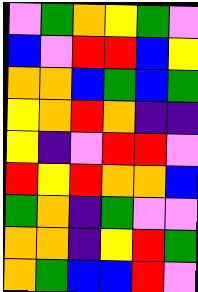[["violet", "green", "orange", "yellow", "green", "violet"], ["blue", "violet", "red", "red", "blue", "yellow"], ["orange", "orange", "blue", "green", "blue", "green"], ["yellow", "orange", "red", "orange", "indigo", "indigo"], ["yellow", "indigo", "violet", "red", "red", "violet"], ["red", "yellow", "red", "orange", "orange", "blue"], ["green", "orange", "indigo", "green", "violet", "violet"], ["orange", "orange", "indigo", "yellow", "red", "green"], ["orange", "green", "blue", "blue", "red", "violet"]]